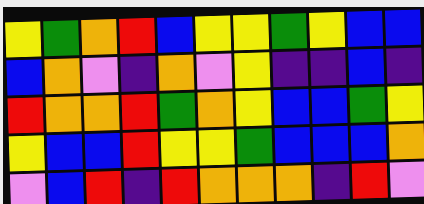[["yellow", "green", "orange", "red", "blue", "yellow", "yellow", "green", "yellow", "blue", "blue"], ["blue", "orange", "violet", "indigo", "orange", "violet", "yellow", "indigo", "indigo", "blue", "indigo"], ["red", "orange", "orange", "red", "green", "orange", "yellow", "blue", "blue", "green", "yellow"], ["yellow", "blue", "blue", "red", "yellow", "yellow", "green", "blue", "blue", "blue", "orange"], ["violet", "blue", "red", "indigo", "red", "orange", "orange", "orange", "indigo", "red", "violet"]]